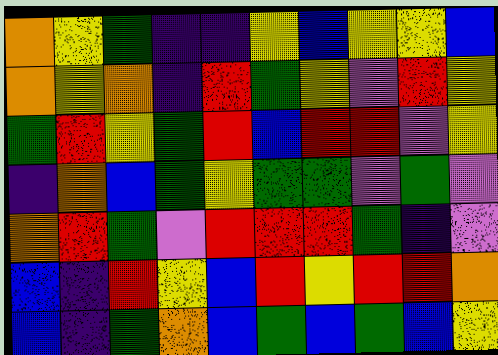[["orange", "yellow", "green", "indigo", "indigo", "yellow", "blue", "yellow", "yellow", "blue"], ["orange", "yellow", "orange", "indigo", "red", "green", "yellow", "violet", "red", "yellow"], ["green", "red", "yellow", "green", "red", "blue", "red", "red", "violet", "yellow"], ["indigo", "orange", "blue", "green", "yellow", "green", "green", "violet", "green", "violet"], ["orange", "red", "green", "violet", "red", "red", "red", "green", "indigo", "violet"], ["blue", "indigo", "red", "yellow", "blue", "red", "yellow", "red", "red", "orange"], ["blue", "indigo", "green", "orange", "blue", "green", "blue", "green", "blue", "yellow"]]